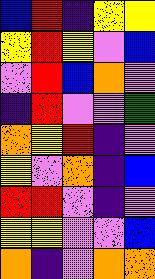[["blue", "red", "indigo", "yellow", "yellow"], ["yellow", "red", "yellow", "violet", "blue"], ["violet", "red", "blue", "orange", "violet"], ["indigo", "red", "violet", "violet", "green"], ["orange", "yellow", "red", "indigo", "violet"], ["yellow", "violet", "orange", "indigo", "blue"], ["red", "red", "violet", "indigo", "violet"], ["yellow", "yellow", "violet", "violet", "blue"], ["orange", "indigo", "violet", "orange", "orange"]]